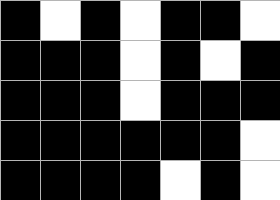[["black", "white", "black", "white", "black", "black", "white"], ["black", "black", "black", "white", "black", "white", "black"], ["black", "black", "black", "white", "black", "black", "black"], ["black", "black", "black", "black", "black", "black", "white"], ["black", "black", "black", "black", "white", "black", "white"]]